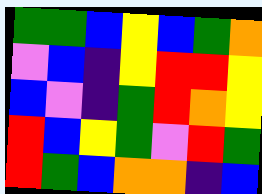[["green", "green", "blue", "yellow", "blue", "green", "orange"], ["violet", "blue", "indigo", "yellow", "red", "red", "yellow"], ["blue", "violet", "indigo", "green", "red", "orange", "yellow"], ["red", "blue", "yellow", "green", "violet", "red", "green"], ["red", "green", "blue", "orange", "orange", "indigo", "blue"]]